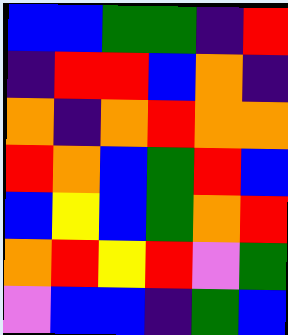[["blue", "blue", "green", "green", "indigo", "red"], ["indigo", "red", "red", "blue", "orange", "indigo"], ["orange", "indigo", "orange", "red", "orange", "orange"], ["red", "orange", "blue", "green", "red", "blue"], ["blue", "yellow", "blue", "green", "orange", "red"], ["orange", "red", "yellow", "red", "violet", "green"], ["violet", "blue", "blue", "indigo", "green", "blue"]]